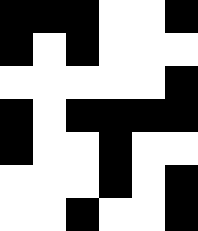[["black", "black", "black", "white", "white", "black"], ["black", "white", "black", "white", "white", "white"], ["white", "white", "white", "white", "white", "black"], ["black", "white", "black", "black", "black", "black"], ["black", "white", "white", "black", "white", "white"], ["white", "white", "white", "black", "white", "black"], ["white", "white", "black", "white", "white", "black"]]